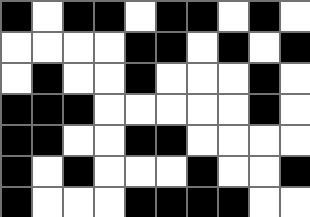[["black", "white", "black", "black", "white", "black", "black", "white", "black", "white"], ["white", "white", "white", "white", "black", "black", "white", "black", "white", "black"], ["white", "black", "white", "white", "black", "white", "white", "white", "black", "white"], ["black", "black", "black", "white", "white", "white", "white", "white", "black", "white"], ["black", "black", "white", "white", "black", "black", "white", "white", "white", "white"], ["black", "white", "black", "white", "white", "white", "black", "white", "white", "black"], ["black", "white", "white", "white", "black", "black", "black", "black", "white", "white"]]